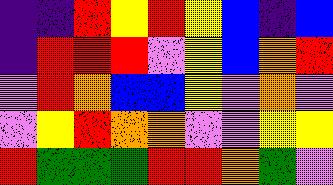[["indigo", "indigo", "red", "yellow", "red", "yellow", "blue", "indigo", "blue"], ["indigo", "red", "red", "red", "violet", "yellow", "blue", "orange", "red"], ["violet", "red", "orange", "blue", "blue", "yellow", "violet", "orange", "violet"], ["violet", "yellow", "red", "orange", "orange", "violet", "violet", "yellow", "yellow"], ["red", "green", "green", "green", "red", "red", "orange", "green", "violet"]]